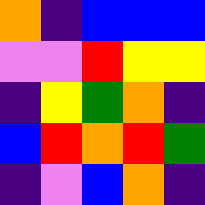[["orange", "indigo", "blue", "blue", "blue"], ["violet", "violet", "red", "yellow", "yellow"], ["indigo", "yellow", "green", "orange", "indigo"], ["blue", "red", "orange", "red", "green"], ["indigo", "violet", "blue", "orange", "indigo"]]